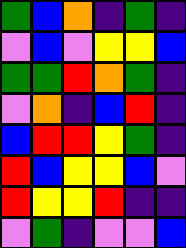[["green", "blue", "orange", "indigo", "green", "indigo"], ["violet", "blue", "violet", "yellow", "yellow", "blue"], ["green", "green", "red", "orange", "green", "indigo"], ["violet", "orange", "indigo", "blue", "red", "indigo"], ["blue", "red", "red", "yellow", "green", "indigo"], ["red", "blue", "yellow", "yellow", "blue", "violet"], ["red", "yellow", "yellow", "red", "indigo", "indigo"], ["violet", "green", "indigo", "violet", "violet", "blue"]]